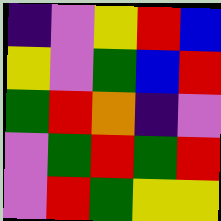[["indigo", "violet", "yellow", "red", "blue"], ["yellow", "violet", "green", "blue", "red"], ["green", "red", "orange", "indigo", "violet"], ["violet", "green", "red", "green", "red"], ["violet", "red", "green", "yellow", "yellow"]]